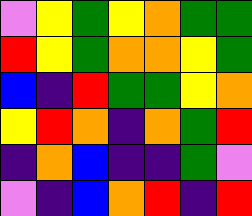[["violet", "yellow", "green", "yellow", "orange", "green", "green"], ["red", "yellow", "green", "orange", "orange", "yellow", "green"], ["blue", "indigo", "red", "green", "green", "yellow", "orange"], ["yellow", "red", "orange", "indigo", "orange", "green", "red"], ["indigo", "orange", "blue", "indigo", "indigo", "green", "violet"], ["violet", "indigo", "blue", "orange", "red", "indigo", "red"]]